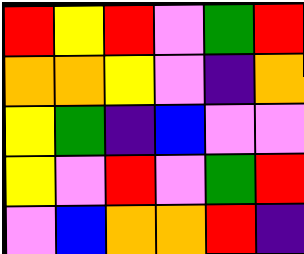[["red", "yellow", "red", "violet", "green", "red"], ["orange", "orange", "yellow", "violet", "indigo", "orange"], ["yellow", "green", "indigo", "blue", "violet", "violet"], ["yellow", "violet", "red", "violet", "green", "red"], ["violet", "blue", "orange", "orange", "red", "indigo"]]